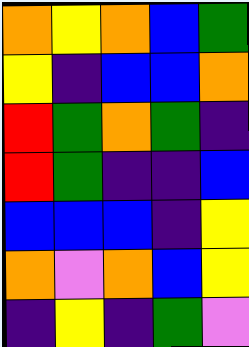[["orange", "yellow", "orange", "blue", "green"], ["yellow", "indigo", "blue", "blue", "orange"], ["red", "green", "orange", "green", "indigo"], ["red", "green", "indigo", "indigo", "blue"], ["blue", "blue", "blue", "indigo", "yellow"], ["orange", "violet", "orange", "blue", "yellow"], ["indigo", "yellow", "indigo", "green", "violet"]]